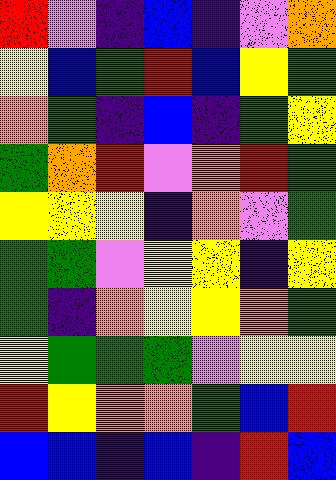[["red", "violet", "indigo", "blue", "indigo", "violet", "orange"], ["yellow", "blue", "green", "red", "blue", "yellow", "green"], ["orange", "green", "indigo", "blue", "indigo", "green", "yellow"], ["green", "orange", "red", "violet", "orange", "red", "green"], ["yellow", "yellow", "yellow", "indigo", "orange", "violet", "green"], ["green", "green", "violet", "yellow", "yellow", "indigo", "yellow"], ["green", "indigo", "orange", "yellow", "yellow", "orange", "green"], ["yellow", "green", "green", "green", "violet", "yellow", "yellow"], ["red", "yellow", "orange", "orange", "green", "blue", "red"], ["blue", "blue", "indigo", "blue", "indigo", "red", "blue"]]